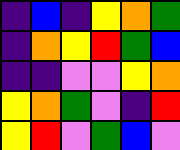[["indigo", "blue", "indigo", "yellow", "orange", "green"], ["indigo", "orange", "yellow", "red", "green", "blue"], ["indigo", "indigo", "violet", "violet", "yellow", "orange"], ["yellow", "orange", "green", "violet", "indigo", "red"], ["yellow", "red", "violet", "green", "blue", "violet"]]